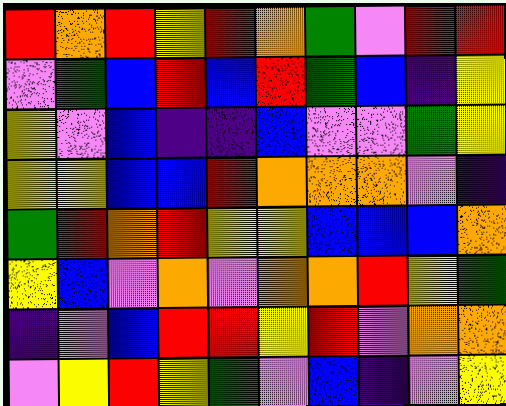[["red", "orange", "red", "yellow", "red", "orange", "green", "violet", "red", "red"], ["violet", "green", "blue", "red", "blue", "red", "green", "blue", "indigo", "yellow"], ["yellow", "violet", "blue", "indigo", "indigo", "blue", "violet", "violet", "green", "yellow"], ["yellow", "yellow", "blue", "blue", "red", "orange", "orange", "orange", "violet", "indigo"], ["green", "red", "orange", "red", "yellow", "yellow", "blue", "blue", "blue", "orange"], ["yellow", "blue", "violet", "orange", "violet", "orange", "orange", "red", "yellow", "green"], ["indigo", "violet", "blue", "red", "red", "yellow", "red", "violet", "orange", "orange"], ["violet", "yellow", "red", "yellow", "green", "violet", "blue", "indigo", "violet", "yellow"]]